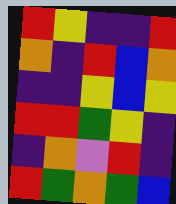[["red", "yellow", "indigo", "indigo", "red"], ["orange", "indigo", "red", "blue", "orange"], ["indigo", "indigo", "yellow", "blue", "yellow"], ["red", "red", "green", "yellow", "indigo"], ["indigo", "orange", "violet", "red", "indigo"], ["red", "green", "orange", "green", "blue"]]